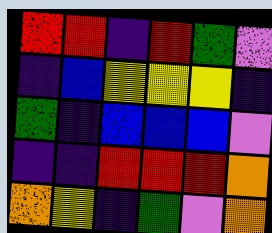[["red", "red", "indigo", "red", "green", "violet"], ["indigo", "blue", "yellow", "yellow", "yellow", "indigo"], ["green", "indigo", "blue", "blue", "blue", "violet"], ["indigo", "indigo", "red", "red", "red", "orange"], ["orange", "yellow", "indigo", "green", "violet", "orange"]]